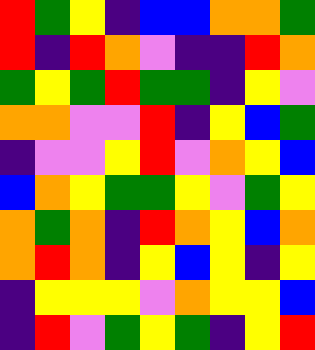[["red", "green", "yellow", "indigo", "blue", "blue", "orange", "orange", "green"], ["red", "indigo", "red", "orange", "violet", "indigo", "indigo", "red", "orange"], ["green", "yellow", "green", "red", "green", "green", "indigo", "yellow", "violet"], ["orange", "orange", "violet", "violet", "red", "indigo", "yellow", "blue", "green"], ["indigo", "violet", "violet", "yellow", "red", "violet", "orange", "yellow", "blue"], ["blue", "orange", "yellow", "green", "green", "yellow", "violet", "green", "yellow"], ["orange", "green", "orange", "indigo", "red", "orange", "yellow", "blue", "orange"], ["orange", "red", "orange", "indigo", "yellow", "blue", "yellow", "indigo", "yellow"], ["indigo", "yellow", "yellow", "yellow", "violet", "orange", "yellow", "yellow", "blue"], ["indigo", "red", "violet", "green", "yellow", "green", "indigo", "yellow", "red"]]